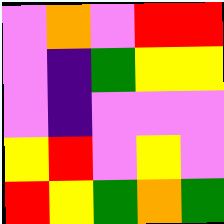[["violet", "orange", "violet", "red", "red"], ["violet", "indigo", "green", "yellow", "yellow"], ["violet", "indigo", "violet", "violet", "violet"], ["yellow", "red", "violet", "yellow", "violet"], ["red", "yellow", "green", "orange", "green"]]